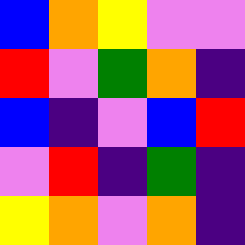[["blue", "orange", "yellow", "violet", "violet"], ["red", "violet", "green", "orange", "indigo"], ["blue", "indigo", "violet", "blue", "red"], ["violet", "red", "indigo", "green", "indigo"], ["yellow", "orange", "violet", "orange", "indigo"]]